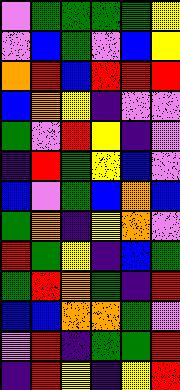[["violet", "green", "green", "green", "green", "yellow"], ["violet", "blue", "green", "violet", "blue", "yellow"], ["orange", "red", "blue", "red", "red", "red"], ["blue", "orange", "yellow", "indigo", "violet", "violet"], ["green", "violet", "red", "yellow", "indigo", "violet"], ["indigo", "red", "green", "yellow", "blue", "violet"], ["blue", "violet", "green", "blue", "orange", "blue"], ["green", "orange", "indigo", "yellow", "orange", "violet"], ["red", "green", "yellow", "indigo", "blue", "green"], ["green", "red", "orange", "green", "indigo", "red"], ["blue", "blue", "orange", "orange", "green", "violet"], ["violet", "red", "indigo", "green", "green", "red"], ["indigo", "red", "yellow", "indigo", "yellow", "red"]]